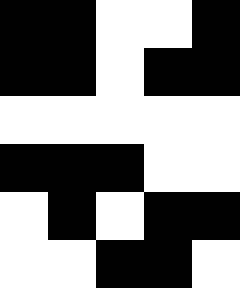[["black", "black", "white", "white", "black"], ["black", "black", "white", "black", "black"], ["white", "white", "white", "white", "white"], ["black", "black", "black", "white", "white"], ["white", "black", "white", "black", "black"], ["white", "white", "black", "black", "white"]]